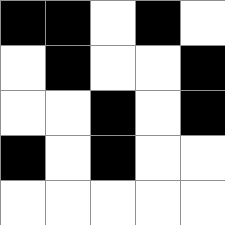[["black", "black", "white", "black", "white"], ["white", "black", "white", "white", "black"], ["white", "white", "black", "white", "black"], ["black", "white", "black", "white", "white"], ["white", "white", "white", "white", "white"]]